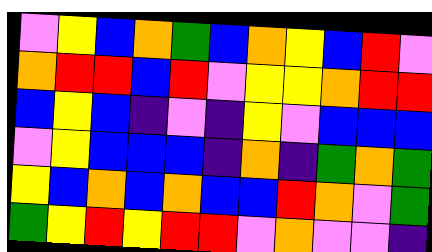[["violet", "yellow", "blue", "orange", "green", "blue", "orange", "yellow", "blue", "red", "violet"], ["orange", "red", "red", "blue", "red", "violet", "yellow", "yellow", "orange", "red", "red"], ["blue", "yellow", "blue", "indigo", "violet", "indigo", "yellow", "violet", "blue", "blue", "blue"], ["violet", "yellow", "blue", "blue", "blue", "indigo", "orange", "indigo", "green", "orange", "green"], ["yellow", "blue", "orange", "blue", "orange", "blue", "blue", "red", "orange", "violet", "green"], ["green", "yellow", "red", "yellow", "red", "red", "violet", "orange", "violet", "violet", "indigo"]]